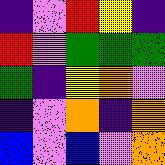[["indigo", "violet", "red", "yellow", "indigo"], ["red", "violet", "green", "green", "green"], ["green", "indigo", "yellow", "orange", "violet"], ["indigo", "violet", "orange", "indigo", "orange"], ["blue", "violet", "blue", "violet", "orange"]]